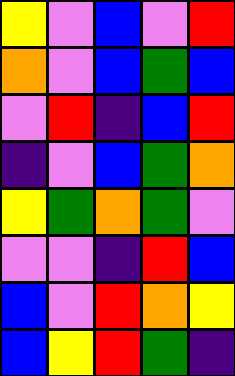[["yellow", "violet", "blue", "violet", "red"], ["orange", "violet", "blue", "green", "blue"], ["violet", "red", "indigo", "blue", "red"], ["indigo", "violet", "blue", "green", "orange"], ["yellow", "green", "orange", "green", "violet"], ["violet", "violet", "indigo", "red", "blue"], ["blue", "violet", "red", "orange", "yellow"], ["blue", "yellow", "red", "green", "indigo"]]